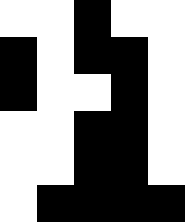[["white", "white", "black", "white", "white"], ["black", "white", "black", "black", "white"], ["black", "white", "white", "black", "white"], ["white", "white", "black", "black", "white"], ["white", "white", "black", "black", "white"], ["white", "black", "black", "black", "black"]]